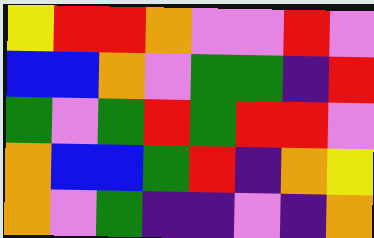[["yellow", "red", "red", "orange", "violet", "violet", "red", "violet"], ["blue", "blue", "orange", "violet", "green", "green", "indigo", "red"], ["green", "violet", "green", "red", "green", "red", "red", "violet"], ["orange", "blue", "blue", "green", "red", "indigo", "orange", "yellow"], ["orange", "violet", "green", "indigo", "indigo", "violet", "indigo", "orange"]]